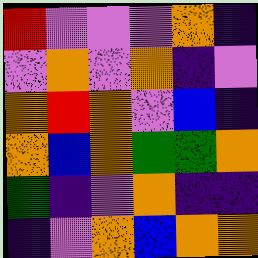[["red", "violet", "violet", "violet", "orange", "indigo"], ["violet", "orange", "violet", "orange", "indigo", "violet"], ["orange", "red", "orange", "violet", "blue", "indigo"], ["orange", "blue", "orange", "green", "green", "orange"], ["green", "indigo", "violet", "orange", "indigo", "indigo"], ["indigo", "violet", "orange", "blue", "orange", "orange"]]